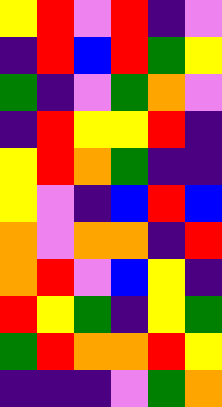[["yellow", "red", "violet", "red", "indigo", "violet"], ["indigo", "red", "blue", "red", "green", "yellow"], ["green", "indigo", "violet", "green", "orange", "violet"], ["indigo", "red", "yellow", "yellow", "red", "indigo"], ["yellow", "red", "orange", "green", "indigo", "indigo"], ["yellow", "violet", "indigo", "blue", "red", "blue"], ["orange", "violet", "orange", "orange", "indigo", "red"], ["orange", "red", "violet", "blue", "yellow", "indigo"], ["red", "yellow", "green", "indigo", "yellow", "green"], ["green", "red", "orange", "orange", "red", "yellow"], ["indigo", "indigo", "indigo", "violet", "green", "orange"]]